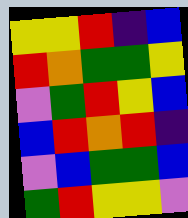[["yellow", "yellow", "red", "indigo", "blue"], ["red", "orange", "green", "green", "yellow"], ["violet", "green", "red", "yellow", "blue"], ["blue", "red", "orange", "red", "indigo"], ["violet", "blue", "green", "green", "blue"], ["green", "red", "yellow", "yellow", "violet"]]